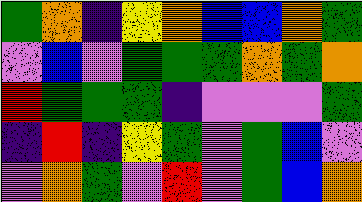[["green", "orange", "indigo", "yellow", "orange", "blue", "blue", "orange", "green"], ["violet", "blue", "violet", "green", "green", "green", "orange", "green", "orange"], ["red", "green", "green", "green", "indigo", "violet", "violet", "violet", "green"], ["indigo", "red", "indigo", "yellow", "green", "violet", "green", "blue", "violet"], ["violet", "orange", "green", "violet", "red", "violet", "green", "blue", "orange"]]